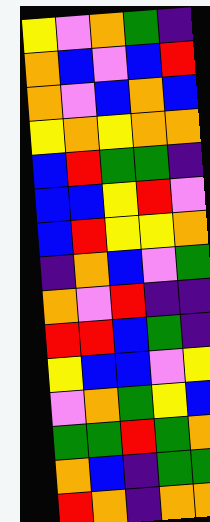[["yellow", "violet", "orange", "green", "indigo"], ["orange", "blue", "violet", "blue", "red"], ["orange", "violet", "blue", "orange", "blue"], ["yellow", "orange", "yellow", "orange", "orange"], ["blue", "red", "green", "green", "indigo"], ["blue", "blue", "yellow", "red", "violet"], ["blue", "red", "yellow", "yellow", "orange"], ["indigo", "orange", "blue", "violet", "green"], ["orange", "violet", "red", "indigo", "indigo"], ["red", "red", "blue", "green", "indigo"], ["yellow", "blue", "blue", "violet", "yellow"], ["violet", "orange", "green", "yellow", "blue"], ["green", "green", "red", "green", "orange"], ["orange", "blue", "indigo", "green", "green"], ["red", "orange", "indigo", "orange", "orange"]]